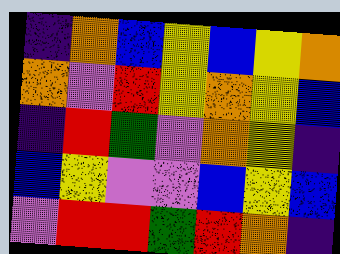[["indigo", "orange", "blue", "yellow", "blue", "yellow", "orange"], ["orange", "violet", "red", "yellow", "orange", "yellow", "blue"], ["indigo", "red", "green", "violet", "orange", "yellow", "indigo"], ["blue", "yellow", "violet", "violet", "blue", "yellow", "blue"], ["violet", "red", "red", "green", "red", "orange", "indigo"]]